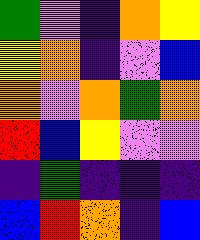[["green", "violet", "indigo", "orange", "yellow"], ["yellow", "orange", "indigo", "violet", "blue"], ["orange", "violet", "orange", "green", "orange"], ["red", "blue", "yellow", "violet", "violet"], ["indigo", "green", "indigo", "indigo", "indigo"], ["blue", "red", "orange", "indigo", "blue"]]